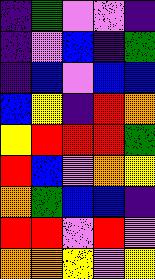[["indigo", "green", "violet", "violet", "indigo"], ["indigo", "violet", "blue", "indigo", "green"], ["indigo", "blue", "violet", "blue", "blue"], ["blue", "yellow", "indigo", "red", "orange"], ["yellow", "red", "red", "red", "green"], ["red", "blue", "violet", "orange", "yellow"], ["orange", "green", "blue", "blue", "indigo"], ["red", "red", "violet", "red", "violet"], ["orange", "orange", "yellow", "violet", "yellow"]]